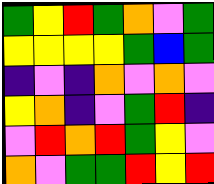[["green", "yellow", "red", "green", "orange", "violet", "green"], ["yellow", "yellow", "yellow", "yellow", "green", "blue", "green"], ["indigo", "violet", "indigo", "orange", "violet", "orange", "violet"], ["yellow", "orange", "indigo", "violet", "green", "red", "indigo"], ["violet", "red", "orange", "red", "green", "yellow", "violet"], ["orange", "violet", "green", "green", "red", "yellow", "red"]]